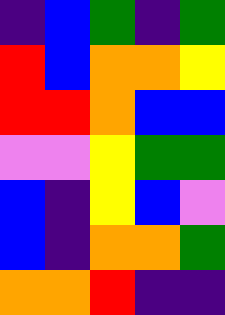[["indigo", "blue", "green", "indigo", "green"], ["red", "blue", "orange", "orange", "yellow"], ["red", "red", "orange", "blue", "blue"], ["violet", "violet", "yellow", "green", "green"], ["blue", "indigo", "yellow", "blue", "violet"], ["blue", "indigo", "orange", "orange", "green"], ["orange", "orange", "red", "indigo", "indigo"]]